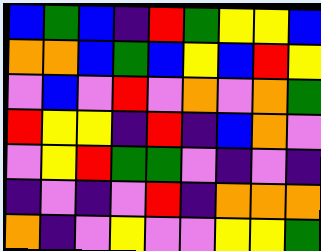[["blue", "green", "blue", "indigo", "red", "green", "yellow", "yellow", "blue"], ["orange", "orange", "blue", "green", "blue", "yellow", "blue", "red", "yellow"], ["violet", "blue", "violet", "red", "violet", "orange", "violet", "orange", "green"], ["red", "yellow", "yellow", "indigo", "red", "indigo", "blue", "orange", "violet"], ["violet", "yellow", "red", "green", "green", "violet", "indigo", "violet", "indigo"], ["indigo", "violet", "indigo", "violet", "red", "indigo", "orange", "orange", "orange"], ["orange", "indigo", "violet", "yellow", "violet", "violet", "yellow", "yellow", "green"]]